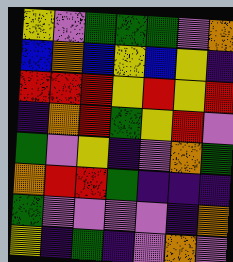[["yellow", "violet", "green", "green", "green", "violet", "orange"], ["blue", "orange", "blue", "yellow", "blue", "yellow", "indigo"], ["red", "red", "red", "yellow", "red", "yellow", "red"], ["indigo", "orange", "red", "green", "yellow", "red", "violet"], ["green", "violet", "yellow", "indigo", "violet", "orange", "green"], ["orange", "red", "red", "green", "indigo", "indigo", "indigo"], ["green", "violet", "violet", "violet", "violet", "indigo", "orange"], ["yellow", "indigo", "green", "indigo", "violet", "orange", "violet"]]